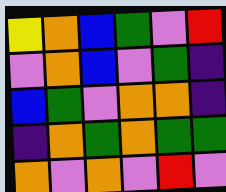[["yellow", "orange", "blue", "green", "violet", "red"], ["violet", "orange", "blue", "violet", "green", "indigo"], ["blue", "green", "violet", "orange", "orange", "indigo"], ["indigo", "orange", "green", "orange", "green", "green"], ["orange", "violet", "orange", "violet", "red", "violet"]]